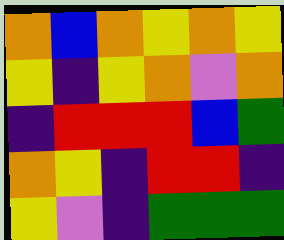[["orange", "blue", "orange", "yellow", "orange", "yellow"], ["yellow", "indigo", "yellow", "orange", "violet", "orange"], ["indigo", "red", "red", "red", "blue", "green"], ["orange", "yellow", "indigo", "red", "red", "indigo"], ["yellow", "violet", "indigo", "green", "green", "green"]]